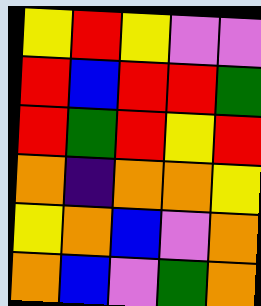[["yellow", "red", "yellow", "violet", "violet"], ["red", "blue", "red", "red", "green"], ["red", "green", "red", "yellow", "red"], ["orange", "indigo", "orange", "orange", "yellow"], ["yellow", "orange", "blue", "violet", "orange"], ["orange", "blue", "violet", "green", "orange"]]